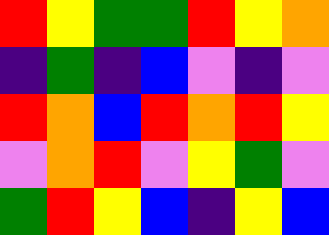[["red", "yellow", "green", "green", "red", "yellow", "orange"], ["indigo", "green", "indigo", "blue", "violet", "indigo", "violet"], ["red", "orange", "blue", "red", "orange", "red", "yellow"], ["violet", "orange", "red", "violet", "yellow", "green", "violet"], ["green", "red", "yellow", "blue", "indigo", "yellow", "blue"]]